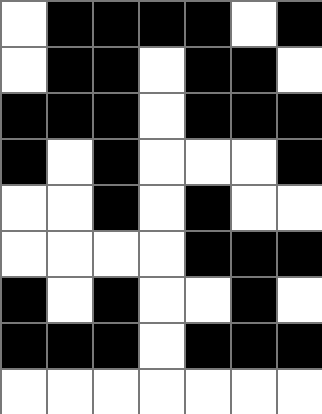[["white", "black", "black", "black", "black", "white", "black"], ["white", "black", "black", "white", "black", "black", "white"], ["black", "black", "black", "white", "black", "black", "black"], ["black", "white", "black", "white", "white", "white", "black"], ["white", "white", "black", "white", "black", "white", "white"], ["white", "white", "white", "white", "black", "black", "black"], ["black", "white", "black", "white", "white", "black", "white"], ["black", "black", "black", "white", "black", "black", "black"], ["white", "white", "white", "white", "white", "white", "white"]]